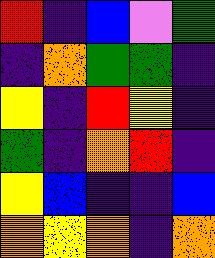[["red", "indigo", "blue", "violet", "green"], ["indigo", "orange", "green", "green", "indigo"], ["yellow", "indigo", "red", "yellow", "indigo"], ["green", "indigo", "orange", "red", "indigo"], ["yellow", "blue", "indigo", "indigo", "blue"], ["orange", "yellow", "orange", "indigo", "orange"]]